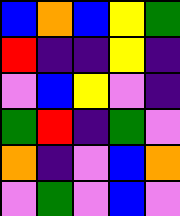[["blue", "orange", "blue", "yellow", "green"], ["red", "indigo", "indigo", "yellow", "indigo"], ["violet", "blue", "yellow", "violet", "indigo"], ["green", "red", "indigo", "green", "violet"], ["orange", "indigo", "violet", "blue", "orange"], ["violet", "green", "violet", "blue", "violet"]]